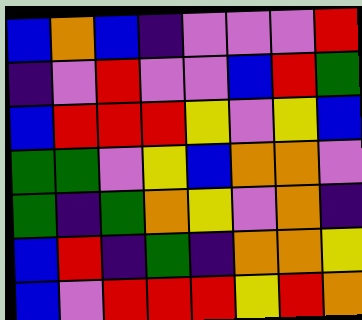[["blue", "orange", "blue", "indigo", "violet", "violet", "violet", "red"], ["indigo", "violet", "red", "violet", "violet", "blue", "red", "green"], ["blue", "red", "red", "red", "yellow", "violet", "yellow", "blue"], ["green", "green", "violet", "yellow", "blue", "orange", "orange", "violet"], ["green", "indigo", "green", "orange", "yellow", "violet", "orange", "indigo"], ["blue", "red", "indigo", "green", "indigo", "orange", "orange", "yellow"], ["blue", "violet", "red", "red", "red", "yellow", "red", "orange"]]